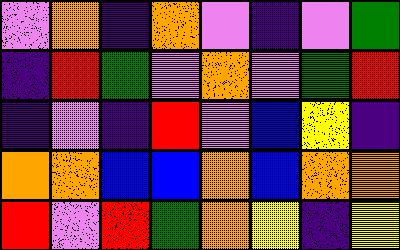[["violet", "orange", "indigo", "orange", "violet", "indigo", "violet", "green"], ["indigo", "red", "green", "violet", "orange", "violet", "green", "red"], ["indigo", "violet", "indigo", "red", "violet", "blue", "yellow", "indigo"], ["orange", "orange", "blue", "blue", "orange", "blue", "orange", "orange"], ["red", "violet", "red", "green", "orange", "yellow", "indigo", "yellow"]]